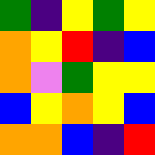[["green", "indigo", "yellow", "green", "yellow"], ["orange", "yellow", "red", "indigo", "blue"], ["orange", "violet", "green", "yellow", "yellow"], ["blue", "yellow", "orange", "yellow", "blue"], ["orange", "orange", "blue", "indigo", "red"]]